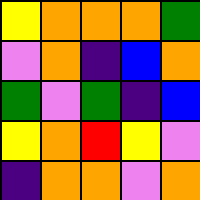[["yellow", "orange", "orange", "orange", "green"], ["violet", "orange", "indigo", "blue", "orange"], ["green", "violet", "green", "indigo", "blue"], ["yellow", "orange", "red", "yellow", "violet"], ["indigo", "orange", "orange", "violet", "orange"]]